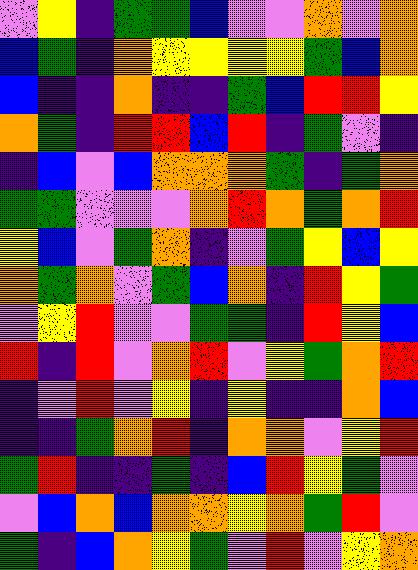[["violet", "yellow", "indigo", "green", "green", "blue", "violet", "violet", "orange", "violet", "orange"], ["blue", "green", "indigo", "orange", "yellow", "yellow", "yellow", "yellow", "green", "blue", "orange"], ["blue", "indigo", "indigo", "orange", "indigo", "indigo", "green", "blue", "red", "red", "yellow"], ["orange", "green", "indigo", "red", "red", "blue", "red", "indigo", "green", "violet", "indigo"], ["indigo", "blue", "violet", "blue", "orange", "orange", "orange", "green", "indigo", "green", "orange"], ["green", "green", "violet", "violet", "violet", "orange", "red", "orange", "green", "orange", "red"], ["yellow", "blue", "violet", "green", "orange", "indigo", "violet", "green", "yellow", "blue", "yellow"], ["orange", "green", "orange", "violet", "green", "blue", "orange", "indigo", "red", "yellow", "green"], ["violet", "yellow", "red", "violet", "violet", "green", "green", "indigo", "red", "yellow", "blue"], ["red", "indigo", "red", "violet", "orange", "red", "violet", "yellow", "green", "orange", "red"], ["indigo", "violet", "red", "violet", "yellow", "indigo", "yellow", "indigo", "indigo", "orange", "blue"], ["indigo", "indigo", "green", "orange", "red", "indigo", "orange", "orange", "violet", "yellow", "red"], ["green", "red", "indigo", "indigo", "green", "indigo", "blue", "red", "yellow", "green", "violet"], ["violet", "blue", "orange", "blue", "orange", "orange", "yellow", "orange", "green", "red", "violet"], ["green", "indigo", "blue", "orange", "yellow", "green", "violet", "red", "violet", "yellow", "orange"]]